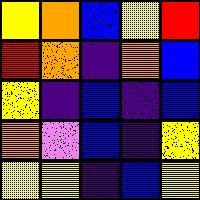[["yellow", "orange", "blue", "yellow", "red"], ["red", "orange", "indigo", "orange", "blue"], ["yellow", "indigo", "blue", "indigo", "blue"], ["orange", "violet", "blue", "indigo", "yellow"], ["yellow", "yellow", "indigo", "blue", "yellow"]]